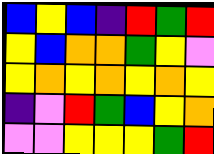[["blue", "yellow", "blue", "indigo", "red", "green", "red"], ["yellow", "blue", "orange", "orange", "green", "yellow", "violet"], ["yellow", "orange", "yellow", "orange", "yellow", "orange", "yellow"], ["indigo", "violet", "red", "green", "blue", "yellow", "orange"], ["violet", "violet", "yellow", "yellow", "yellow", "green", "red"]]